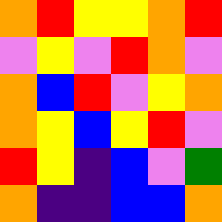[["orange", "red", "yellow", "yellow", "orange", "red"], ["violet", "yellow", "violet", "red", "orange", "violet"], ["orange", "blue", "red", "violet", "yellow", "orange"], ["orange", "yellow", "blue", "yellow", "red", "violet"], ["red", "yellow", "indigo", "blue", "violet", "green"], ["orange", "indigo", "indigo", "blue", "blue", "orange"]]